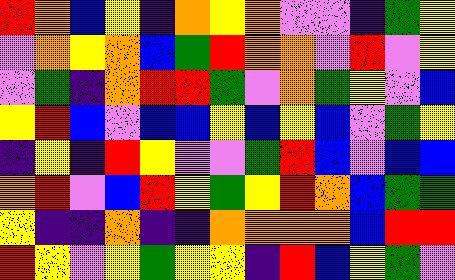[["red", "orange", "blue", "yellow", "indigo", "orange", "yellow", "orange", "violet", "violet", "indigo", "green", "yellow"], ["violet", "orange", "yellow", "orange", "blue", "green", "red", "orange", "orange", "violet", "red", "violet", "yellow"], ["violet", "green", "indigo", "orange", "red", "red", "green", "violet", "orange", "green", "yellow", "violet", "blue"], ["yellow", "red", "blue", "violet", "blue", "blue", "yellow", "blue", "yellow", "blue", "violet", "green", "yellow"], ["indigo", "yellow", "indigo", "red", "yellow", "violet", "violet", "green", "red", "blue", "violet", "blue", "blue"], ["orange", "red", "violet", "blue", "red", "yellow", "green", "yellow", "red", "orange", "blue", "green", "green"], ["yellow", "indigo", "indigo", "orange", "indigo", "indigo", "orange", "orange", "orange", "orange", "blue", "red", "red"], ["red", "yellow", "violet", "yellow", "green", "yellow", "yellow", "indigo", "red", "blue", "yellow", "green", "violet"]]